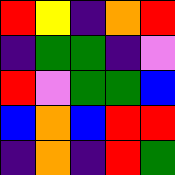[["red", "yellow", "indigo", "orange", "red"], ["indigo", "green", "green", "indigo", "violet"], ["red", "violet", "green", "green", "blue"], ["blue", "orange", "blue", "red", "red"], ["indigo", "orange", "indigo", "red", "green"]]